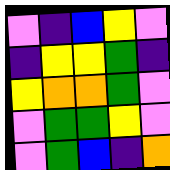[["violet", "indigo", "blue", "yellow", "violet"], ["indigo", "yellow", "yellow", "green", "indigo"], ["yellow", "orange", "orange", "green", "violet"], ["violet", "green", "green", "yellow", "violet"], ["violet", "green", "blue", "indigo", "orange"]]